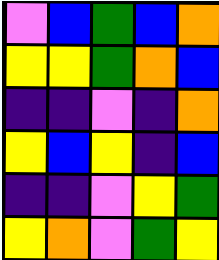[["violet", "blue", "green", "blue", "orange"], ["yellow", "yellow", "green", "orange", "blue"], ["indigo", "indigo", "violet", "indigo", "orange"], ["yellow", "blue", "yellow", "indigo", "blue"], ["indigo", "indigo", "violet", "yellow", "green"], ["yellow", "orange", "violet", "green", "yellow"]]